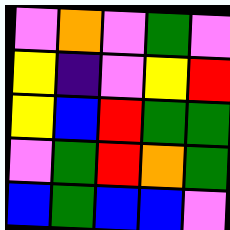[["violet", "orange", "violet", "green", "violet"], ["yellow", "indigo", "violet", "yellow", "red"], ["yellow", "blue", "red", "green", "green"], ["violet", "green", "red", "orange", "green"], ["blue", "green", "blue", "blue", "violet"]]